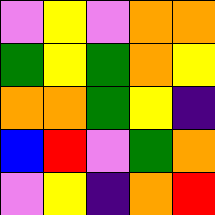[["violet", "yellow", "violet", "orange", "orange"], ["green", "yellow", "green", "orange", "yellow"], ["orange", "orange", "green", "yellow", "indigo"], ["blue", "red", "violet", "green", "orange"], ["violet", "yellow", "indigo", "orange", "red"]]